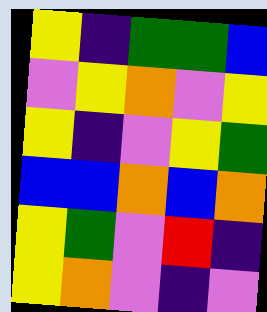[["yellow", "indigo", "green", "green", "blue"], ["violet", "yellow", "orange", "violet", "yellow"], ["yellow", "indigo", "violet", "yellow", "green"], ["blue", "blue", "orange", "blue", "orange"], ["yellow", "green", "violet", "red", "indigo"], ["yellow", "orange", "violet", "indigo", "violet"]]